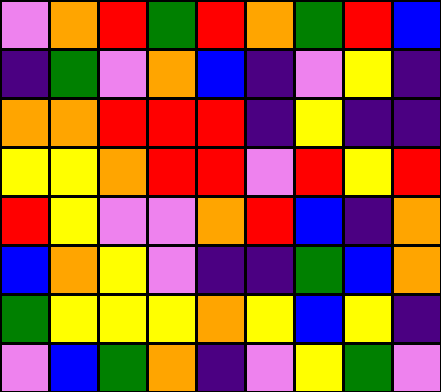[["violet", "orange", "red", "green", "red", "orange", "green", "red", "blue"], ["indigo", "green", "violet", "orange", "blue", "indigo", "violet", "yellow", "indigo"], ["orange", "orange", "red", "red", "red", "indigo", "yellow", "indigo", "indigo"], ["yellow", "yellow", "orange", "red", "red", "violet", "red", "yellow", "red"], ["red", "yellow", "violet", "violet", "orange", "red", "blue", "indigo", "orange"], ["blue", "orange", "yellow", "violet", "indigo", "indigo", "green", "blue", "orange"], ["green", "yellow", "yellow", "yellow", "orange", "yellow", "blue", "yellow", "indigo"], ["violet", "blue", "green", "orange", "indigo", "violet", "yellow", "green", "violet"]]